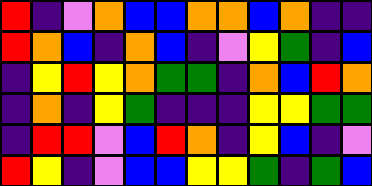[["red", "indigo", "violet", "orange", "blue", "blue", "orange", "orange", "blue", "orange", "indigo", "indigo"], ["red", "orange", "blue", "indigo", "orange", "blue", "indigo", "violet", "yellow", "green", "indigo", "blue"], ["indigo", "yellow", "red", "yellow", "orange", "green", "green", "indigo", "orange", "blue", "red", "orange"], ["indigo", "orange", "indigo", "yellow", "green", "indigo", "indigo", "indigo", "yellow", "yellow", "green", "green"], ["indigo", "red", "red", "violet", "blue", "red", "orange", "indigo", "yellow", "blue", "indigo", "violet"], ["red", "yellow", "indigo", "violet", "blue", "blue", "yellow", "yellow", "green", "indigo", "green", "blue"]]